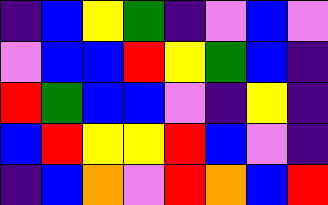[["indigo", "blue", "yellow", "green", "indigo", "violet", "blue", "violet"], ["violet", "blue", "blue", "red", "yellow", "green", "blue", "indigo"], ["red", "green", "blue", "blue", "violet", "indigo", "yellow", "indigo"], ["blue", "red", "yellow", "yellow", "red", "blue", "violet", "indigo"], ["indigo", "blue", "orange", "violet", "red", "orange", "blue", "red"]]